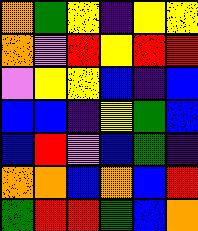[["orange", "green", "yellow", "indigo", "yellow", "yellow"], ["orange", "violet", "red", "yellow", "red", "red"], ["violet", "yellow", "yellow", "blue", "indigo", "blue"], ["blue", "blue", "indigo", "yellow", "green", "blue"], ["blue", "red", "violet", "blue", "green", "indigo"], ["orange", "orange", "blue", "orange", "blue", "red"], ["green", "red", "red", "green", "blue", "orange"]]